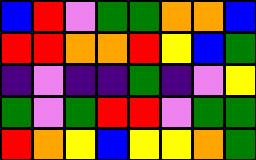[["blue", "red", "violet", "green", "green", "orange", "orange", "blue"], ["red", "red", "orange", "orange", "red", "yellow", "blue", "green"], ["indigo", "violet", "indigo", "indigo", "green", "indigo", "violet", "yellow"], ["green", "violet", "green", "red", "red", "violet", "green", "green"], ["red", "orange", "yellow", "blue", "yellow", "yellow", "orange", "green"]]